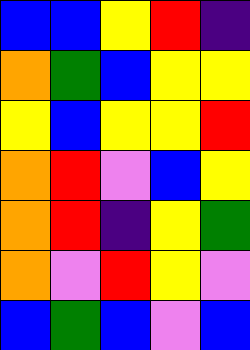[["blue", "blue", "yellow", "red", "indigo"], ["orange", "green", "blue", "yellow", "yellow"], ["yellow", "blue", "yellow", "yellow", "red"], ["orange", "red", "violet", "blue", "yellow"], ["orange", "red", "indigo", "yellow", "green"], ["orange", "violet", "red", "yellow", "violet"], ["blue", "green", "blue", "violet", "blue"]]